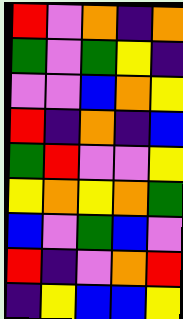[["red", "violet", "orange", "indigo", "orange"], ["green", "violet", "green", "yellow", "indigo"], ["violet", "violet", "blue", "orange", "yellow"], ["red", "indigo", "orange", "indigo", "blue"], ["green", "red", "violet", "violet", "yellow"], ["yellow", "orange", "yellow", "orange", "green"], ["blue", "violet", "green", "blue", "violet"], ["red", "indigo", "violet", "orange", "red"], ["indigo", "yellow", "blue", "blue", "yellow"]]